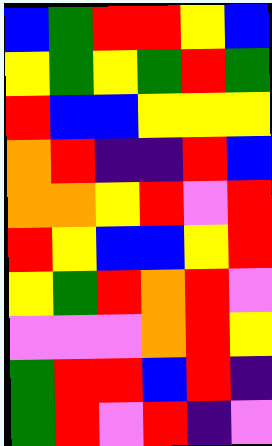[["blue", "green", "red", "red", "yellow", "blue"], ["yellow", "green", "yellow", "green", "red", "green"], ["red", "blue", "blue", "yellow", "yellow", "yellow"], ["orange", "red", "indigo", "indigo", "red", "blue"], ["orange", "orange", "yellow", "red", "violet", "red"], ["red", "yellow", "blue", "blue", "yellow", "red"], ["yellow", "green", "red", "orange", "red", "violet"], ["violet", "violet", "violet", "orange", "red", "yellow"], ["green", "red", "red", "blue", "red", "indigo"], ["green", "red", "violet", "red", "indigo", "violet"]]